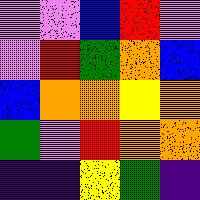[["violet", "violet", "blue", "red", "violet"], ["violet", "red", "green", "orange", "blue"], ["blue", "orange", "orange", "yellow", "orange"], ["green", "violet", "red", "orange", "orange"], ["indigo", "indigo", "yellow", "green", "indigo"]]